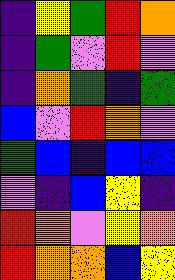[["indigo", "yellow", "green", "red", "orange"], ["indigo", "green", "violet", "red", "violet"], ["indigo", "orange", "green", "indigo", "green"], ["blue", "violet", "red", "orange", "violet"], ["green", "blue", "indigo", "blue", "blue"], ["violet", "indigo", "blue", "yellow", "indigo"], ["red", "orange", "violet", "yellow", "orange"], ["red", "orange", "orange", "blue", "yellow"]]